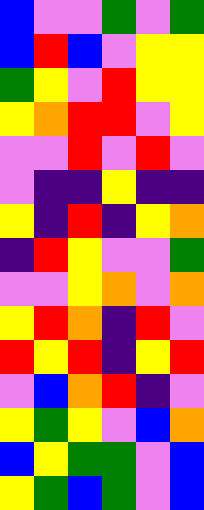[["blue", "violet", "violet", "green", "violet", "green"], ["blue", "red", "blue", "violet", "yellow", "yellow"], ["green", "yellow", "violet", "red", "yellow", "yellow"], ["yellow", "orange", "red", "red", "violet", "yellow"], ["violet", "violet", "red", "violet", "red", "violet"], ["violet", "indigo", "indigo", "yellow", "indigo", "indigo"], ["yellow", "indigo", "red", "indigo", "yellow", "orange"], ["indigo", "red", "yellow", "violet", "violet", "green"], ["violet", "violet", "yellow", "orange", "violet", "orange"], ["yellow", "red", "orange", "indigo", "red", "violet"], ["red", "yellow", "red", "indigo", "yellow", "red"], ["violet", "blue", "orange", "red", "indigo", "violet"], ["yellow", "green", "yellow", "violet", "blue", "orange"], ["blue", "yellow", "green", "green", "violet", "blue"], ["yellow", "green", "blue", "green", "violet", "blue"]]